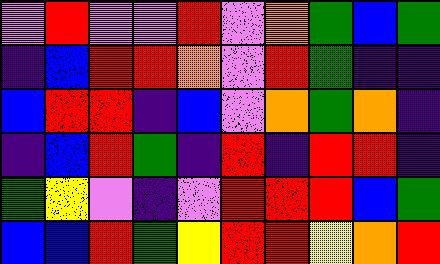[["violet", "red", "violet", "violet", "red", "violet", "orange", "green", "blue", "green"], ["indigo", "blue", "red", "red", "orange", "violet", "red", "green", "indigo", "indigo"], ["blue", "red", "red", "indigo", "blue", "violet", "orange", "green", "orange", "indigo"], ["indigo", "blue", "red", "green", "indigo", "red", "indigo", "red", "red", "indigo"], ["green", "yellow", "violet", "indigo", "violet", "red", "red", "red", "blue", "green"], ["blue", "blue", "red", "green", "yellow", "red", "red", "yellow", "orange", "red"]]